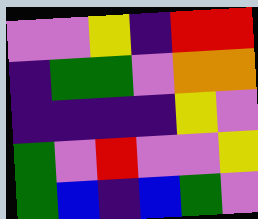[["violet", "violet", "yellow", "indigo", "red", "red"], ["indigo", "green", "green", "violet", "orange", "orange"], ["indigo", "indigo", "indigo", "indigo", "yellow", "violet"], ["green", "violet", "red", "violet", "violet", "yellow"], ["green", "blue", "indigo", "blue", "green", "violet"]]